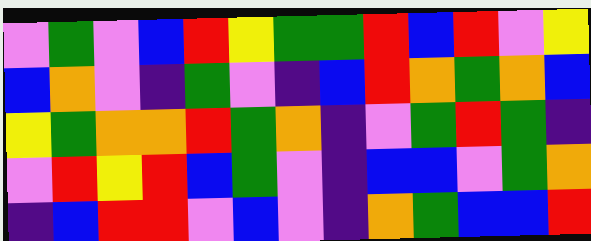[["violet", "green", "violet", "blue", "red", "yellow", "green", "green", "red", "blue", "red", "violet", "yellow"], ["blue", "orange", "violet", "indigo", "green", "violet", "indigo", "blue", "red", "orange", "green", "orange", "blue"], ["yellow", "green", "orange", "orange", "red", "green", "orange", "indigo", "violet", "green", "red", "green", "indigo"], ["violet", "red", "yellow", "red", "blue", "green", "violet", "indigo", "blue", "blue", "violet", "green", "orange"], ["indigo", "blue", "red", "red", "violet", "blue", "violet", "indigo", "orange", "green", "blue", "blue", "red"]]